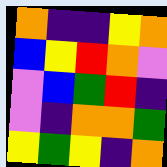[["orange", "indigo", "indigo", "yellow", "orange"], ["blue", "yellow", "red", "orange", "violet"], ["violet", "blue", "green", "red", "indigo"], ["violet", "indigo", "orange", "orange", "green"], ["yellow", "green", "yellow", "indigo", "orange"]]